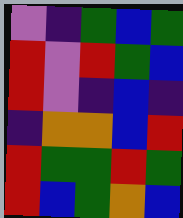[["violet", "indigo", "green", "blue", "green"], ["red", "violet", "red", "green", "blue"], ["red", "violet", "indigo", "blue", "indigo"], ["indigo", "orange", "orange", "blue", "red"], ["red", "green", "green", "red", "green"], ["red", "blue", "green", "orange", "blue"]]